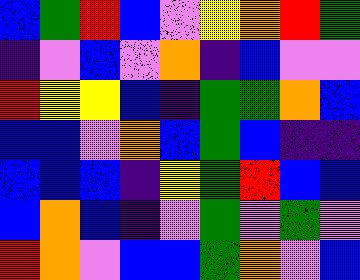[["blue", "green", "red", "blue", "violet", "yellow", "orange", "red", "green"], ["indigo", "violet", "blue", "violet", "orange", "indigo", "blue", "violet", "violet"], ["red", "yellow", "yellow", "blue", "indigo", "green", "green", "orange", "blue"], ["blue", "blue", "violet", "orange", "blue", "green", "blue", "indigo", "indigo"], ["blue", "blue", "blue", "indigo", "yellow", "green", "red", "blue", "blue"], ["blue", "orange", "blue", "indigo", "violet", "green", "violet", "green", "violet"], ["red", "orange", "violet", "blue", "blue", "green", "orange", "violet", "blue"]]